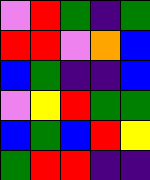[["violet", "red", "green", "indigo", "green"], ["red", "red", "violet", "orange", "blue"], ["blue", "green", "indigo", "indigo", "blue"], ["violet", "yellow", "red", "green", "green"], ["blue", "green", "blue", "red", "yellow"], ["green", "red", "red", "indigo", "indigo"]]